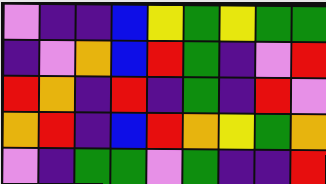[["violet", "indigo", "indigo", "blue", "yellow", "green", "yellow", "green", "green"], ["indigo", "violet", "orange", "blue", "red", "green", "indigo", "violet", "red"], ["red", "orange", "indigo", "red", "indigo", "green", "indigo", "red", "violet"], ["orange", "red", "indigo", "blue", "red", "orange", "yellow", "green", "orange"], ["violet", "indigo", "green", "green", "violet", "green", "indigo", "indigo", "red"]]